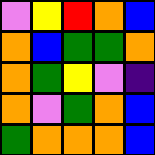[["violet", "yellow", "red", "orange", "blue"], ["orange", "blue", "green", "green", "orange"], ["orange", "green", "yellow", "violet", "indigo"], ["orange", "violet", "green", "orange", "blue"], ["green", "orange", "orange", "orange", "blue"]]